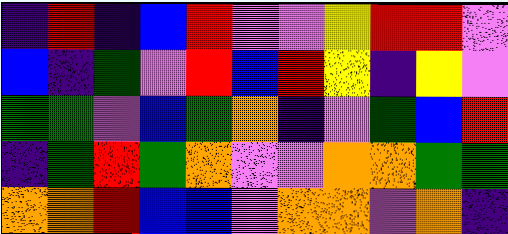[["indigo", "red", "indigo", "blue", "red", "violet", "violet", "yellow", "red", "red", "violet"], ["blue", "indigo", "green", "violet", "red", "blue", "red", "yellow", "indigo", "yellow", "violet"], ["green", "green", "violet", "blue", "green", "orange", "indigo", "violet", "green", "blue", "red"], ["indigo", "green", "red", "green", "orange", "violet", "violet", "orange", "orange", "green", "green"], ["orange", "orange", "red", "blue", "blue", "violet", "orange", "orange", "violet", "orange", "indigo"]]